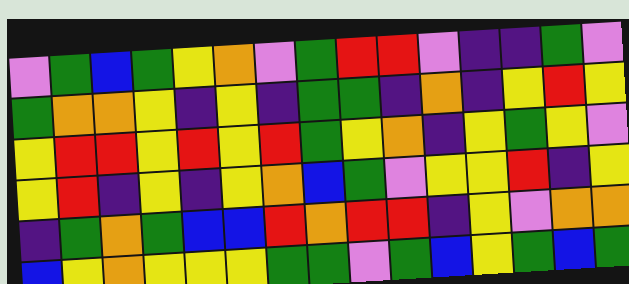[["violet", "green", "blue", "green", "yellow", "orange", "violet", "green", "red", "red", "violet", "indigo", "indigo", "green", "violet"], ["green", "orange", "orange", "yellow", "indigo", "yellow", "indigo", "green", "green", "indigo", "orange", "indigo", "yellow", "red", "yellow"], ["yellow", "red", "red", "yellow", "red", "yellow", "red", "green", "yellow", "orange", "indigo", "yellow", "green", "yellow", "violet"], ["yellow", "red", "indigo", "yellow", "indigo", "yellow", "orange", "blue", "green", "violet", "yellow", "yellow", "red", "indigo", "yellow"], ["indigo", "green", "orange", "green", "blue", "blue", "red", "orange", "red", "red", "indigo", "yellow", "violet", "orange", "orange"], ["blue", "yellow", "orange", "yellow", "yellow", "yellow", "green", "green", "violet", "green", "blue", "yellow", "green", "blue", "green"]]